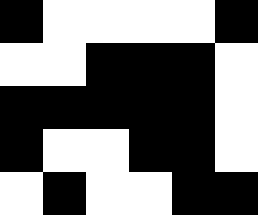[["black", "white", "white", "white", "white", "black"], ["white", "white", "black", "black", "black", "white"], ["black", "black", "black", "black", "black", "white"], ["black", "white", "white", "black", "black", "white"], ["white", "black", "white", "white", "black", "black"]]